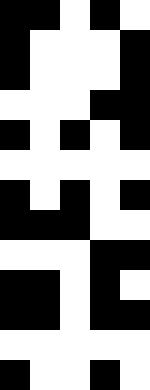[["black", "black", "white", "black", "white"], ["black", "white", "white", "white", "black"], ["black", "white", "white", "white", "black"], ["white", "white", "white", "black", "black"], ["black", "white", "black", "white", "black"], ["white", "white", "white", "white", "white"], ["black", "white", "black", "white", "black"], ["black", "black", "black", "white", "white"], ["white", "white", "white", "black", "black"], ["black", "black", "white", "black", "white"], ["black", "black", "white", "black", "black"], ["white", "white", "white", "white", "white"], ["black", "white", "white", "black", "white"]]